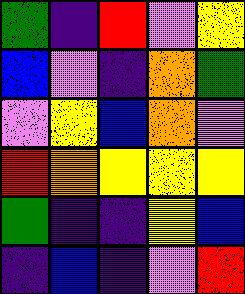[["green", "indigo", "red", "violet", "yellow"], ["blue", "violet", "indigo", "orange", "green"], ["violet", "yellow", "blue", "orange", "violet"], ["red", "orange", "yellow", "yellow", "yellow"], ["green", "indigo", "indigo", "yellow", "blue"], ["indigo", "blue", "indigo", "violet", "red"]]